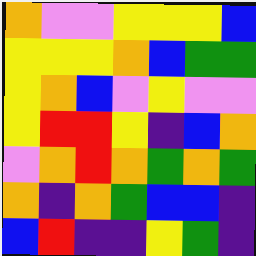[["orange", "violet", "violet", "yellow", "yellow", "yellow", "blue"], ["yellow", "yellow", "yellow", "orange", "blue", "green", "green"], ["yellow", "orange", "blue", "violet", "yellow", "violet", "violet"], ["yellow", "red", "red", "yellow", "indigo", "blue", "orange"], ["violet", "orange", "red", "orange", "green", "orange", "green"], ["orange", "indigo", "orange", "green", "blue", "blue", "indigo"], ["blue", "red", "indigo", "indigo", "yellow", "green", "indigo"]]